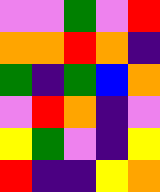[["violet", "violet", "green", "violet", "red"], ["orange", "orange", "red", "orange", "indigo"], ["green", "indigo", "green", "blue", "orange"], ["violet", "red", "orange", "indigo", "violet"], ["yellow", "green", "violet", "indigo", "yellow"], ["red", "indigo", "indigo", "yellow", "orange"]]